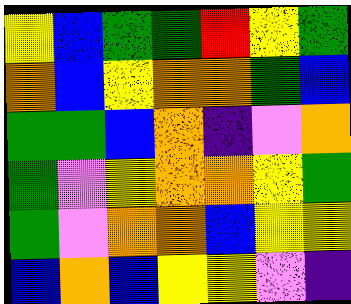[["yellow", "blue", "green", "green", "red", "yellow", "green"], ["orange", "blue", "yellow", "orange", "orange", "green", "blue"], ["green", "green", "blue", "orange", "indigo", "violet", "orange"], ["green", "violet", "yellow", "orange", "orange", "yellow", "green"], ["green", "violet", "orange", "orange", "blue", "yellow", "yellow"], ["blue", "orange", "blue", "yellow", "yellow", "violet", "indigo"]]